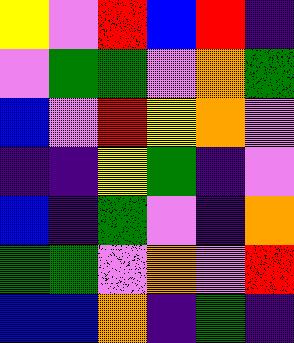[["yellow", "violet", "red", "blue", "red", "indigo"], ["violet", "green", "green", "violet", "orange", "green"], ["blue", "violet", "red", "yellow", "orange", "violet"], ["indigo", "indigo", "yellow", "green", "indigo", "violet"], ["blue", "indigo", "green", "violet", "indigo", "orange"], ["green", "green", "violet", "orange", "violet", "red"], ["blue", "blue", "orange", "indigo", "green", "indigo"]]